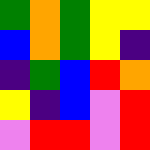[["green", "orange", "green", "yellow", "yellow"], ["blue", "orange", "green", "yellow", "indigo"], ["indigo", "green", "blue", "red", "orange"], ["yellow", "indigo", "blue", "violet", "red"], ["violet", "red", "red", "violet", "red"]]